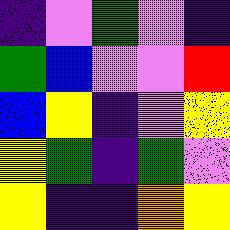[["indigo", "violet", "green", "violet", "indigo"], ["green", "blue", "violet", "violet", "red"], ["blue", "yellow", "indigo", "violet", "yellow"], ["yellow", "green", "indigo", "green", "violet"], ["yellow", "indigo", "indigo", "orange", "yellow"]]